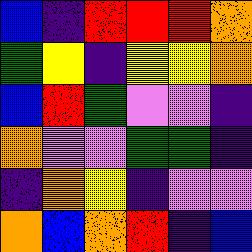[["blue", "indigo", "red", "red", "red", "orange"], ["green", "yellow", "indigo", "yellow", "yellow", "orange"], ["blue", "red", "green", "violet", "violet", "indigo"], ["orange", "violet", "violet", "green", "green", "indigo"], ["indigo", "orange", "yellow", "indigo", "violet", "violet"], ["orange", "blue", "orange", "red", "indigo", "blue"]]